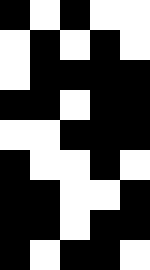[["black", "white", "black", "white", "white"], ["white", "black", "white", "black", "white"], ["white", "black", "black", "black", "black"], ["black", "black", "white", "black", "black"], ["white", "white", "black", "black", "black"], ["black", "white", "white", "black", "white"], ["black", "black", "white", "white", "black"], ["black", "black", "white", "black", "black"], ["black", "white", "black", "black", "white"]]